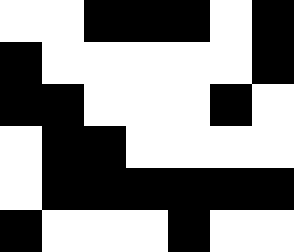[["white", "white", "black", "black", "black", "white", "black"], ["black", "white", "white", "white", "white", "white", "black"], ["black", "black", "white", "white", "white", "black", "white"], ["white", "black", "black", "white", "white", "white", "white"], ["white", "black", "black", "black", "black", "black", "black"], ["black", "white", "white", "white", "black", "white", "white"]]